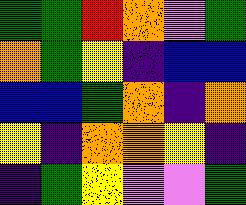[["green", "green", "red", "orange", "violet", "green"], ["orange", "green", "yellow", "indigo", "blue", "blue"], ["blue", "blue", "green", "orange", "indigo", "orange"], ["yellow", "indigo", "orange", "orange", "yellow", "indigo"], ["indigo", "green", "yellow", "violet", "violet", "green"]]